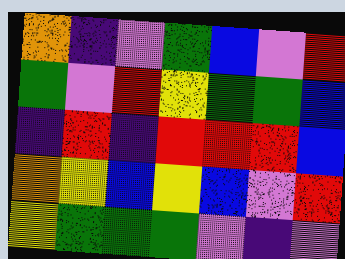[["orange", "indigo", "violet", "green", "blue", "violet", "red"], ["green", "violet", "red", "yellow", "green", "green", "blue"], ["indigo", "red", "indigo", "red", "red", "red", "blue"], ["orange", "yellow", "blue", "yellow", "blue", "violet", "red"], ["yellow", "green", "green", "green", "violet", "indigo", "violet"]]